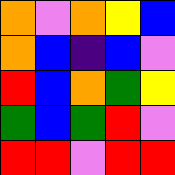[["orange", "violet", "orange", "yellow", "blue"], ["orange", "blue", "indigo", "blue", "violet"], ["red", "blue", "orange", "green", "yellow"], ["green", "blue", "green", "red", "violet"], ["red", "red", "violet", "red", "red"]]